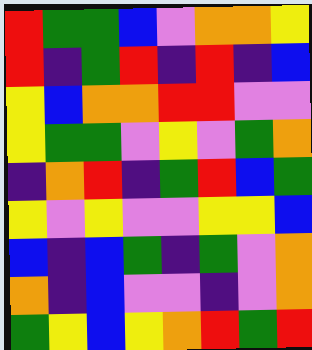[["red", "green", "green", "blue", "violet", "orange", "orange", "yellow"], ["red", "indigo", "green", "red", "indigo", "red", "indigo", "blue"], ["yellow", "blue", "orange", "orange", "red", "red", "violet", "violet"], ["yellow", "green", "green", "violet", "yellow", "violet", "green", "orange"], ["indigo", "orange", "red", "indigo", "green", "red", "blue", "green"], ["yellow", "violet", "yellow", "violet", "violet", "yellow", "yellow", "blue"], ["blue", "indigo", "blue", "green", "indigo", "green", "violet", "orange"], ["orange", "indigo", "blue", "violet", "violet", "indigo", "violet", "orange"], ["green", "yellow", "blue", "yellow", "orange", "red", "green", "red"]]